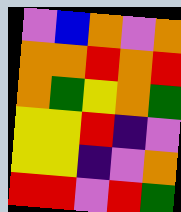[["violet", "blue", "orange", "violet", "orange"], ["orange", "orange", "red", "orange", "red"], ["orange", "green", "yellow", "orange", "green"], ["yellow", "yellow", "red", "indigo", "violet"], ["yellow", "yellow", "indigo", "violet", "orange"], ["red", "red", "violet", "red", "green"]]